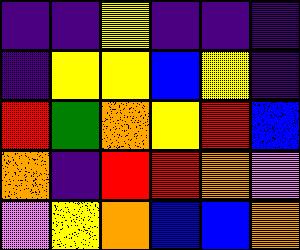[["indigo", "indigo", "yellow", "indigo", "indigo", "indigo"], ["indigo", "yellow", "yellow", "blue", "yellow", "indigo"], ["red", "green", "orange", "yellow", "red", "blue"], ["orange", "indigo", "red", "red", "orange", "violet"], ["violet", "yellow", "orange", "blue", "blue", "orange"]]